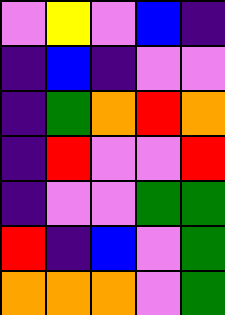[["violet", "yellow", "violet", "blue", "indigo"], ["indigo", "blue", "indigo", "violet", "violet"], ["indigo", "green", "orange", "red", "orange"], ["indigo", "red", "violet", "violet", "red"], ["indigo", "violet", "violet", "green", "green"], ["red", "indigo", "blue", "violet", "green"], ["orange", "orange", "orange", "violet", "green"]]